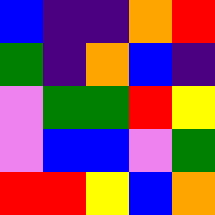[["blue", "indigo", "indigo", "orange", "red"], ["green", "indigo", "orange", "blue", "indigo"], ["violet", "green", "green", "red", "yellow"], ["violet", "blue", "blue", "violet", "green"], ["red", "red", "yellow", "blue", "orange"]]